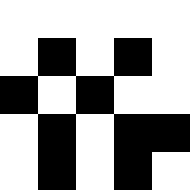[["white", "white", "white", "white", "white"], ["white", "black", "white", "black", "white"], ["black", "white", "black", "white", "white"], ["white", "black", "white", "black", "black"], ["white", "black", "white", "black", "white"]]